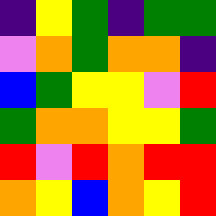[["indigo", "yellow", "green", "indigo", "green", "green"], ["violet", "orange", "green", "orange", "orange", "indigo"], ["blue", "green", "yellow", "yellow", "violet", "red"], ["green", "orange", "orange", "yellow", "yellow", "green"], ["red", "violet", "red", "orange", "red", "red"], ["orange", "yellow", "blue", "orange", "yellow", "red"]]